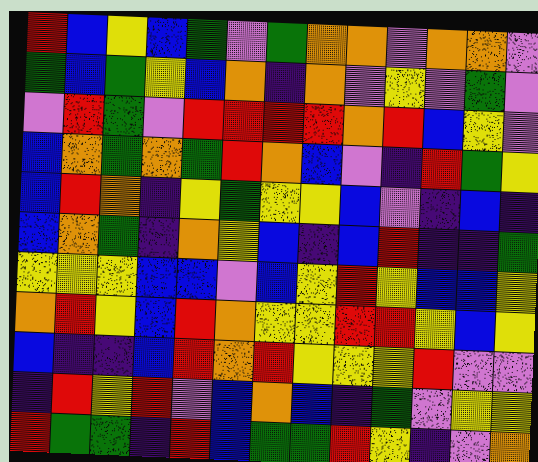[["red", "blue", "yellow", "blue", "green", "violet", "green", "orange", "orange", "violet", "orange", "orange", "violet"], ["green", "blue", "green", "yellow", "blue", "orange", "indigo", "orange", "violet", "yellow", "violet", "green", "violet"], ["violet", "red", "green", "violet", "red", "red", "red", "red", "orange", "red", "blue", "yellow", "violet"], ["blue", "orange", "green", "orange", "green", "red", "orange", "blue", "violet", "indigo", "red", "green", "yellow"], ["blue", "red", "orange", "indigo", "yellow", "green", "yellow", "yellow", "blue", "violet", "indigo", "blue", "indigo"], ["blue", "orange", "green", "indigo", "orange", "yellow", "blue", "indigo", "blue", "red", "indigo", "indigo", "green"], ["yellow", "yellow", "yellow", "blue", "blue", "violet", "blue", "yellow", "red", "yellow", "blue", "blue", "yellow"], ["orange", "red", "yellow", "blue", "red", "orange", "yellow", "yellow", "red", "red", "yellow", "blue", "yellow"], ["blue", "indigo", "indigo", "blue", "red", "orange", "red", "yellow", "yellow", "yellow", "red", "violet", "violet"], ["indigo", "red", "yellow", "red", "violet", "blue", "orange", "blue", "indigo", "green", "violet", "yellow", "yellow"], ["red", "green", "green", "indigo", "red", "blue", "green", "green", "red", "yellow", "indigo", "violet", "orange"]]